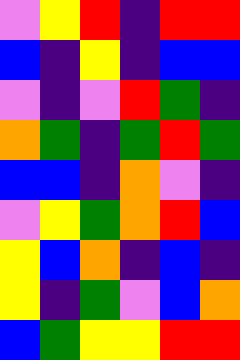[["violet", "yellow", "red", "indigo", "red", "red"], ["blue", "indigo", "yellow", "indigo", "blue", "blue"], ["violet", "indigo", "violet", "red", "green", "indigo"], ["orange", "green", "indigo", "green", "red", "green"], ["blue", "blue", "indigo", "orange", "violet", "indigo"], ["violet", "yellow", "green", "orange", "red", "blue"], ["yellow", "blue", "orange", "indigo", "blue", "indigo"], ["yellow", "indigo", "green", "violet", "blue", "orange"], ["blue", "green", "yellow", "yellow", "red", "red"]]